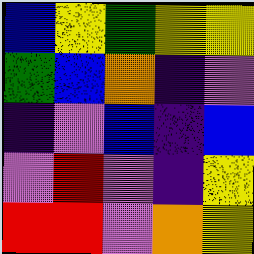[["blue", "yellow", "green", "yellow", "yellow"], ["green", "blue", "orange", "indigo", "violet"], ["indigo", "violet", "blue", "indigo", "blue"], ["violet", "red", "violet", "indigo", "yellow"], ["red", "red", "violet", "orange", "yellow"]]